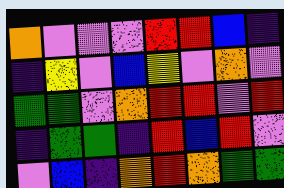[["orange", "violet", "violet", "violet", "red", "red", "blue", "indigo"], ["indigo", "yellow", "violet", "blue", "yellow", "violet", "orange", "violet"], ["green", "green", "violet", "orange", "red", "red", "violet", "red"], ["indigo", "green", "green", "indigo", "red", "blue", "red", "violet"], ["violet", "blue", "indigo", "orange", "red", "orange", "green", "green"]]